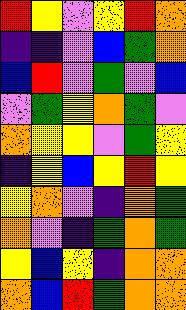[["red", "yellow", "violet", "yellow", "red", "orange"], ["indigo", "indigo", "violet", "blue", "green", "orange"], ["blue", "red", "violet", "green", "violet", "blue"], ["violet", "green", "yellow", "orange", "green", "violet"], ["orange", "yellow", "yellow", "violet", "green", "yellow"], ["indigo", "yellow", "blue", "yellow", "red", "yellow"], ["yellow", "orange", "violet", "indigo", "orange", "green"], ["orange", "violet", "indigo", "green", "orange", "green"], ["yellow", "blue", "yellow", "indigo", "orange", "orange"], ["orange", "blue", "red", "green", "orange", "orange"]]